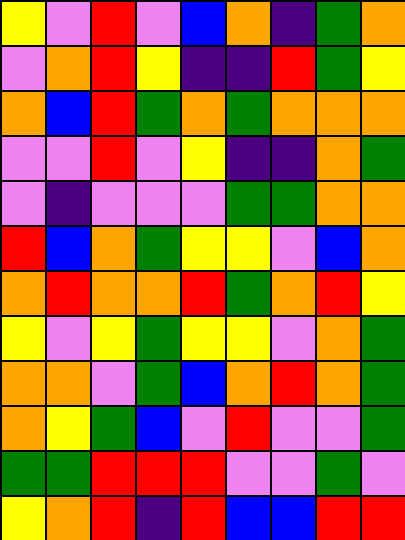[["yellow", "violet", "red", "violet", "blue", "orange", "indigo", "green", "orange"], ["violet", "orange", "red", "yellow", "indigo", "indigo", "red", "green", "yellow"], ["orange", "blue", "red", "green", "orange", "green", "orange", "orange", "orange"], ["violet", "violet", "red", "violet", "yellow", "indigo", "indigo", "orange", "green"], ["violet", "indigo", "violet", "violet", "violet", "green", "green", "orange", "orange"], ["red", "blue", "orange", "green", "yellow", "yellow", "violet", "blue", "orange"], ["orange", "red", "orange", "orange", "red", "green", "orange", "red", "yellow"], ["yellow", "violet", "yellow", "green", "yellow", "yellow", "violet", "orange", "green"], ["orange", "orange", "violet", "green", "blue", "orange", "red", "orange", "green"], ["orange", "yellow", "green", "blue", "violet", "red", "violet", "violet", "green"], ["green", "green", "red", "red", "red", "violet", "violet", "green", "violet"], ["yellow", "orange", "red", "indigo", "red", "blue", "blue", "red", "red"]]